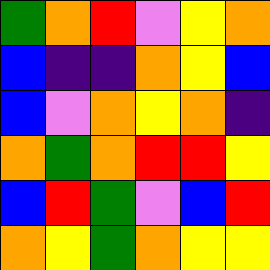[["green", "orange", "red", "violet", "yellow", "orange"], ["blue", "indigo", "indigo", "orange", "yellow", "blue"], ["blue", "violet", "orange", "yellow", "orange", "indigo"], ["orange", "green", "orange", "red", "red", "yellow"], ["blue", "red", "green", "violet", "blue", "red"], ["orange", "yellow", "green", "orange", "yellow", "yellow"]]